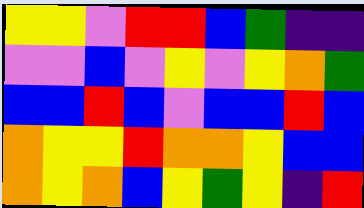[["yellow", "yellow", "violet", "red", "red", "blue", "green", "indigo", "indigo"], ["violet", "violet", "blue", "violet", "yellow", "violet", "yellow", "orange", "green"], ["blue", "blue", "red", "blue", "violet", "blue", "blue", "red", "blue"], ["orange", "yellow", "yellow", "red", "orange", "orange", "yellow", "blue", "blue"], ["orange", "yellow", "orange", "blue", "yellow", "green", "yellow", "indigo", "red"]]